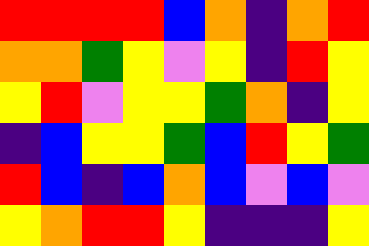[["red", "red", "red", "red", "blue", "orange", "indigo", "orange", "red"], ["orange", "orange", "green", "yellow", "violet", "yellow", "indigo", "red", "yellow"], ["yellow", "red", "violet", "yellow", "yellow", "green", "orange", "indigo", "yellow"], ["indigo", "blue", "yellow", "yellow", "green", "blue", "red", "yellow", "green"], ["red", "blue", "indigo", "blue", "orange", "blue", "violet", "blue", "violet"], ["yellow", "orange", "red", "red", "yellow", "indigo", "indigo", "indigo", "yellow"]]